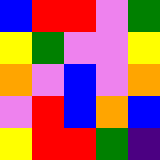[["blue", "red", "red", "violet", "green"], ["yellow", "green", "violet", "violet", "yellow"], ["orange", "violet", "blue", "violet", "orange"], ["violet", "red", "blue", "orange", "blue"], ["yellow", "red", "red", "green", "indigo"]]